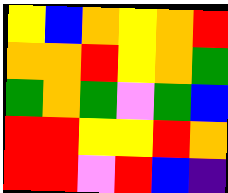[["yellow", "blue", "orange", "yellow", "orange", "red"], ["orange", "orange", "red", "yellow", "orange", "green"], ["green", "orange", "green", "violet", "green", "blue"], ["red", "red", "yellow", "yellow", "red", "orange"], ["red", "red", "violet", "red", "blue", "indigo"]]